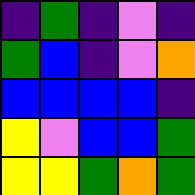[["indigo", "green", "indigo", "violet", "indigo"], ["green", "blue", "indigo", "violet", "orange"], ["blue", "blue", "blue", "blue", "indigo"], ["yellow", "violet", "blue", "blue", "green"], ["yellow", "yellow", "green", "orange", "green"]]